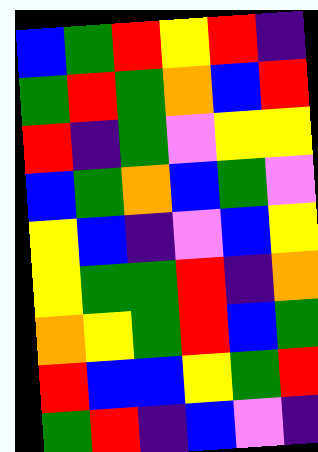[["blue", "green", "red", "yellow", "red", "indigo"], ["green", "red", "green", "orange", "blue", "red"], ["red", "indigo", "green", "violet", "yellow", "yellow"], ["blue", "green", "orange", "blue", "green", "violet"], ["yellow", "blue", "indigo", "violet", "blue", "yellow"], ["yellow", "green", "green", "red", "indigo", "orange"], ["orange", "yellow", "green", "red", "blue", "green"], ["red", "blue", "blue", "yellow", "green", "red"], ["green", "red", "indigo", "blue", "violet", "indigo"]]